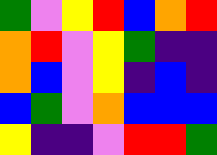[["green", "violet", "yellow", "red", "blue", "orange", "red"], ["orange", "red", "violet", "yellow", "green", "indigo", "indigo"], ["orange", "blue", "violet", "yellow", "indigo", "blue", "indigo"], ["blue", "green", "violet", "orange", "blue", "blue", "blue"], ["yellow", "indigo", "indigo", "violet", "red", "red", "green"]]